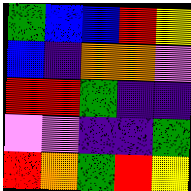[["green", "blue", "blue", "red", "yellow"], ["blue", "indigo", "orange", "orange", "violet"], ["red", "red", "green", "indigo", "indigo"], ["violet", "violet", "indigo", "indigo", "green"], ["red", "orange", "green", "red", "yellow"]]